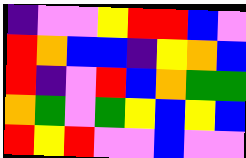[["indigo", "violet", "violet", "yellow", "red", "red", "blue", "violet"], ["red", "orange", "blue", "blue", "indigo", "yellow", "orange", "blue"], ["red", "indigo", "violet", "red", "blue", "orange", "green", "green"], ["orange", "green", "violet", "green", "yellow", "blue", "yellow", "blue"], ["red", "yellow", "red", "violet", "violet", "blue", "violet", "violet"]]